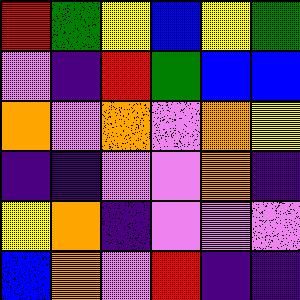[["red", "green", "yellow", "blue", "yellow", "green"], ["violet", "indigo", "red", "green", "blue", "blue"], ["orange", "violet", "orange", "violet", "orange", "yellow"], ["indigo", "indigo", "violet", "violet", "orange", "indigo"], ["yellow", "orange", "indigo", "violet", "violet", "violet"], ["blue", "orange", "violet", "red", "indigo", "indigo"]]